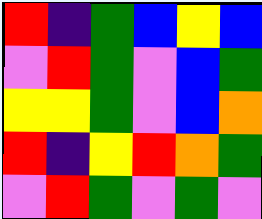[["red", "indigo", "green", "blue", "yellow", "blue"], ["violet", "red", "green", "violet", "blue", "green"], ["yellow", "yellow", "green", "violet", "blue", "orange"], ["red", "indigo", "yellow", "red", "orange", "green"], ["violet", "red", "green", "violet", "green", "violet"]]